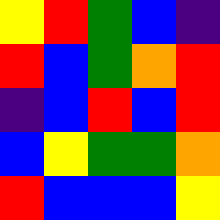[["yellow", "red", "green", "blue", "indigo"], ["red", "blue", "green", "orange", "red"], ["indigo", "blue", "red", "blue", "red"], ["blue", "yellow", "green", "green", "orange"], ["red", "blue", "blue", "blue", "yellow"]]